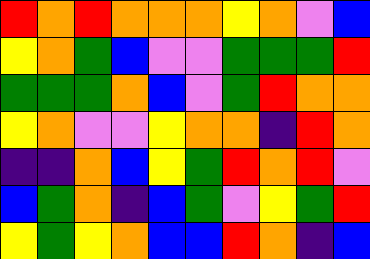[["red", "orange", "red", "orange", "orange", "orange", "yellow", "orange", "violet", "blue"], ["yellow", "orange", "green", "blue", "violet", "violet", "green", "green", "green", "red"], ["green", "green", "green", "orange", "blue", "violet", "green", "red", "orange", "orange"], ["yellow", "orange", "violet", "violet", "yellow", "orange", "orange", "indigo", "red", "orange"], ["indigo", "indigo", "orange", "blue", "yellow", "green", "red", "orange", "red", "violet"], ["blue", "green", "orange", "indigo", "blue", "green", "violet", "yellow", "green", "red"], ["yellow", "green", "yellow", "orange", "blue", "blue", "red", "orange", "indigo", "blue"]]